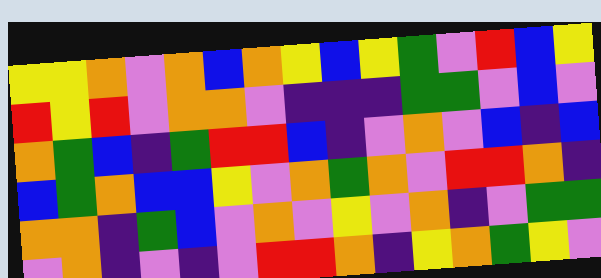[["yellow", "yellow", "orange", "violet", "orange", "blue", "orange", "yellow", "blue", "yellow", "green", "violet", "red", "blue", "yellow"], ["red", "yellow", "red", "violet", "orange", "orange", "violet", "indigo", "indigo", "indigo", "green", "green", "violet", "blue", "violet"], ["orange", "green", "blue", "indigo", "green", "red", "red", "blue", "indigo", "violet", "orange", "violet", "blue", "indigo", "blue"], ["blue", "green", "orange", "blue", "blue", "yellow", "violet", "orange", "green", "orange", "violet", "red", "red", "orange", "indigo"], ["orange", "orange", "indigo", "green", "blue", "violet", "orange", "violet", "yellow", "violet", "orange", "indigo", "violet", "green", "green"], ["violet", "orange", "indigo", "violet", "indigo", "violet", "red", "red", "orange", "indigo", "yellow", "orange", "green", "yellow", "violet"]]